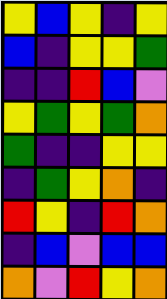[["yellow", "blue", "yellow", "indigo", "yellow"], ["blue", "indigo", "yellow", "yellow", "green"], ["indigo", "indigo", "red", "blue", "violet"], ["yellow", "green", "yellow", "green", "orange"], ["green", "indigo", "indigo", "yellow", "yellow"], ["indigo", "green", "yellow", "orange", "indigo"], ["red", "yellow", "indigo", "red", "orange"], ["indigo", "blue", "violet", "blue", "blue"], ["orange", "violet", "red", "yellow", "orange"]]